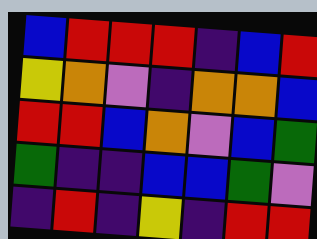[["blue", "red", "red", "red", "indigo", "blue", "red"], ["yellow", "orange", "violet", "indigo", "orange", "orange", "blue"], ["red", "red", "blue", "orange", "violet", "blue", "green"], ["green", "indigo", "indigo", "blue", "blue", "green", "violet"], ["indigo", "red", "indigo", "yellow", "indigo", "red", "red"]]